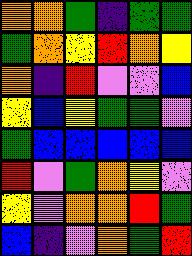[["orange", "orange", "green", "indigo", "green", "green"], ["green", "orange", "yellow", "red", "orange", "yellow"], ["orange", "indigo", "red", "violet", "violet", "blue"], ["yellow", "blue", "yellow", "green", "green", "violet"], ["green", "blue", "blue", "blue", "blue", "blue"], ["red", "violet", "green", "orange", "yellow", "violet"], ["yellow", "violet", "orange", "orange", "red", "green"], ["blue", "indigo", "violet", "orange", "green", "red"]]